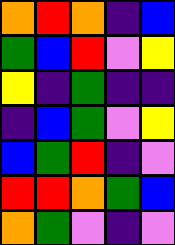[["orange", "red", "orange", "indigo", "blue"], ["green", "blue", "red", "violet", "yellow"], ["yellow", "indigo", "green", "indigo", "indigo"], ["indigo", "blue", "green", "violet", "yellow"], ["blue", "green", "red", "indigo", "violet"], ["red", "red", "orange", "green", "blue"], ["orange", "green", "violet", "indigo", "violet"]]